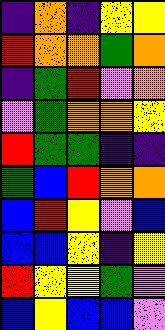[["indigo", "orange", "indigo", "yellow", "yellow"], ["red", "orange", "orange", "green", "orange"], ["indigo", "green", "red", "violet", "orange"], ["violet", "green", "orange", "orange", "yellow"], ["red", "green", "green", "indigo", "indigo"], ["green", "blue", "red", "orange", "orange"], ["blue", "red", "yellow", "violet", "blue"], ["blue", "blue", "yellow", "indigo", "yellow"], ["red", "yellow", "yellow", "green", "violet"], ["blue", "yellow", "blue", "blue", "violet"]]